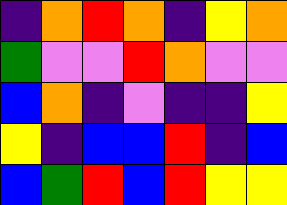[["indigo", "orange", "red", "orange", "indigo", "yellow", "orange"], ["green", "violet", "violet", "red", "orange", "violet", "violet"], ["blue", "orange", "indigo", "violet", "indigo", "indigo", "yellow"], ["yellow", "indigo", "blue", "blue", "red", "indigo", "blue"], ["blue", "green", "red", "blue", "red", "yellow", "yellow"]]